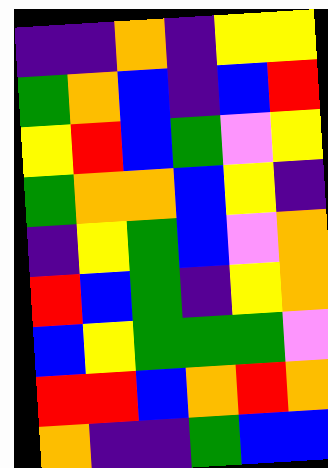[["indigo", "indigo", "orange", "indigo", "yellow", "yellow"], ["green", "orange", "blue", "indigo", "blue", "red"], ["yellow", "red", "blue", "green", "violet", "yellow"], ["green", "orange", "orange", "blue", "yellow", "indigo"], ["indigo", "yellow", "green", "blue", "violet", "orange"], ["red", "blue", "green", "indigo", "yellow", "orange"], ["blue", "yellow", "green", "green", "green", "violet"], ["red", "red", "blue", "orange", "red", "orange"], ["orange", "indigo", "indigo", "green", "blue", "blue"]]